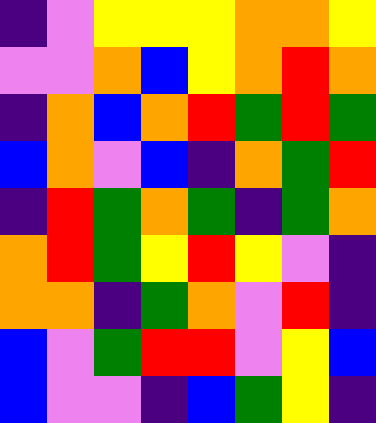[["indigo", "violet", "yellow", "yellow", "yellow", "orange", "orange", "yellow"], ["violet", "violet", "orange", "blue", "yellow", "orange", "red", "orange"], ["indigo", "orange", "blue", "orange", "red", "green", "red", "green"], ["blue", "orange", "violet", "blue", "indigo", "orange", "green", "red"], ["indigo", "red", "green", "orange", "green", "indigo", "green", "orange"], ["orange", "red", "green", "yellow", "red", "yellow", "violet", "indigo"], ["orange", "orange", "indigo", "green", "orange", "violet", "red", "indigo"], ["blue", "violet", "green", "red", "red", "violet", "yellow", "blue"], ["blue", "violet", "violet", "indigo", "blue", "green", "yellow", "indigo"]]